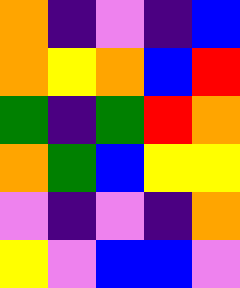[["orange", "indigo", "violet", "indigo", "blue"], ["orange", "yellow", "orange", "blue", "red"], ["green", "indigo", "green", "red", "orange"], ["orange", "green", "blue", "yellow", "yellow"], ["violet", "indigo", "violet", "indigo", "orange"], ["yellow", "violet", "blue", "blue", "violet"]]